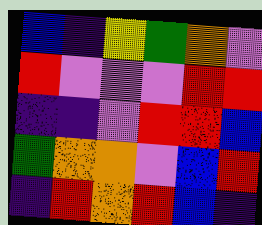[["blue", "indigo", "yellow", "green", "orange", "violet"], ["red", "violet", "violet", "violet", "red", "red"], ["indigo", "indigo", "violet", "red", "red", "blue"], ["green", "orange", "orange", "violet", "blue", "red"], ["indigo", "red", "orange", "red", "blue", "indigo"]]